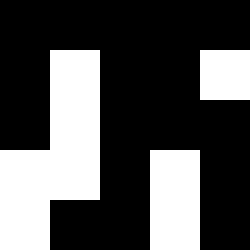[["black", "black", "black", "black", "black"], ["black", "white", "black", "black", "white"], ["black", "white", "black", "black", "black"], ["white", "white", "black", "white", "black"], ["white", "black", "black", "white", "black"]]